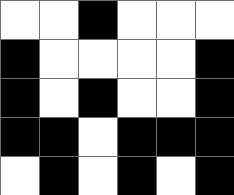[["white", "white", "black", "white", "white", "white"], ["black", "white", "white", "white", "white", "black"], ["black", "white", "black", "white", "white", "black"], ["black", "black", "white", "black", "black", "black"], ["white", "black", "white", "black", "white", "black"]]